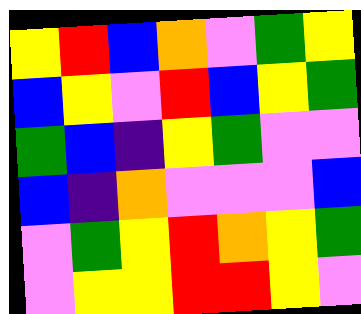[["yellow", "red", "blue", "orange", "violet", "green", "yellow"], ["blue", "yellow", "violet", "red", "blue", "yellow", "green"], ["green", "blue", "indigo", "yellow", "green", "violet", "violet"], ["blue", "indigo", "orange", "violet", "violet", "violet", "blue"], ["violet", "green", "yellow", "red", "orange", "yellow", "green"], ["violet", "yellow", "yellow", "red", "red", "yellow", "violet"]]